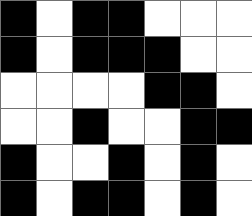[["black", "white", "black", "black", "white", "white", "white"], ["black", "white", "black", "black", "black", "white", "white"], ["white", "white", "white", "white", "black", "black", "white"], ["white", "white", "black", "white", "white", "black", "black"], ["black", "white", "white", "black", "white", "black", "white"], ["black", "white", "black", "black", "white", "black", "white"]]